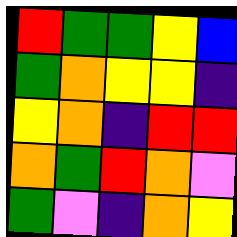[["red", "green", "green", "yellow", "blue"], ["green", "orange", "yellow", "yellow", "indigo"], ["yellow", "orange", "indigo", "red", "red"], ["orange", "green", "red", "orange", "violet"], ["green", "violet", "indigo", "orange", "yellow"]]